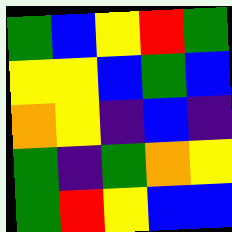[["green", "blue", "yellow", "red", "green"], ["yellow", "yellow", "blue", "green", "blue"], ["orange", "yellow", "indigo", "blue", "indigo"], ["green", "indigo", "green", "orange", "yellow"], ["green", "red", "yellow", "blue", "blue"]]